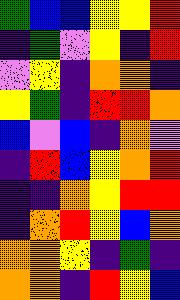[["green", "blue", "blue", "yellow", "yellow", "red"], ["indigo", "green", "violet", "yellow", "indigo", "red"], ["violet", "yellow", "indigo", "orange", "orange", "indigo"], ["yellow", "green", "indigo", "red", "red", "orange"], ["blue", "violet", "blue", "indigo", "orange", "violet"], ["indigo", "red", "blue", "yellow", "orange", "red"], ["indigo", "indigo", "orange", "yellow", "red", "red"], ["indigo", "orange", "red", "yellow", "blue", "orange"], ["orange", "orange", "yellow", "indigo", "green", "indigo"], ["orange", "orange", "indigo", "red", "yellow", "blue"]]